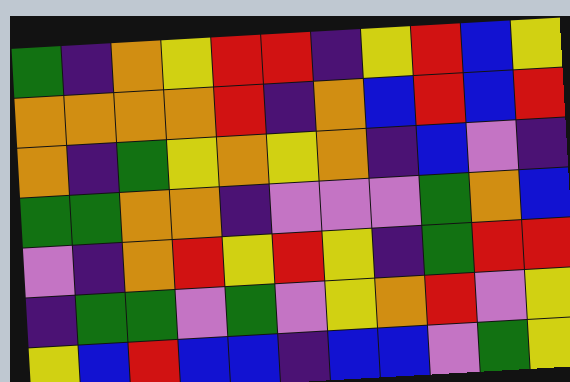[["green", "indigo", "orange", "yellow", "red", "red", "indigo", "yellow", "red", "blue", "yellow"], ["orange", "orange", "orange", "orange", "red", "indigo", "orange", "blue", "red", "blue", "red"], ["orange", "indigo", "green", "yellow", "orange", "yellow", "orange", "indigo", "blue", "violet", "indigo"], ["green", "green", "orange", "orange", "indigo", "violet", "violet", "violet", "green", "orange", "blue"], ["violet", "indigo", "orange", "red", "yellow", "red", "yellow", "indigo", "green", "red", "red"], ["indigo", "green", "green", "violet", "green", "violet", "yellow", "orange", "red", "violet", "yellow"], ["yellow", "blue", "red", "blue", "blue", "indigo", "blue", "blue", "violet", "green", "yellow"]]